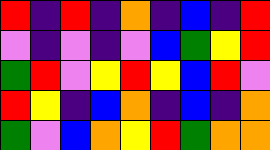[["red", "indigo", "red", "indigo", "orange", "indigo", "blue", "indigo", "red"], ["violet", "indigo", "violet", "indigo", "violet", "blue", "green", "yellow", "red"], ["green", "red", "violet", "yellow", "red", "yellow", "blue", "red", "violet"], ["red", "yellow", "indigo", "blue", "orange", "indigo", "blue", "indigo", "orange"], ["green", "violet", "blue", "orange", "yellow", "red", "green", "orange", "orange"]]